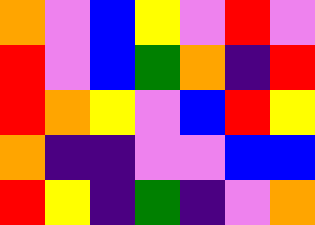[["orange", "violet", "blue", "yellow", "violet", "red", "violet"], ["red", "violet", "blue", "green", "orange", "indigo", "red"], ["red", "orange", "yellow", "violet", "blue", "red", "yellow"], ["orange", "indigo", "indigo", "violet", "violet", "blue", "blue"], ["red", "yellow", "indigo", "green", "indigo", "violet", "orange"]]